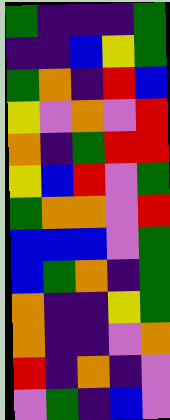[["green", "indigo", "indigo", "indigo", "green"], ["indigo", "indigo", "blue", "yellow", "green"], ["green", "orange", "indigo", "red", "blue"], ["yellow", "violet", "orange", "violet", "red"], ["orange", "indigo", "green", "red", "red"], ["yellow", "blue", "red", "violet", "green"], ["green", "orange", "orange", "violet", "red"], ["blue", "blue", "blue", "violet", "green"], ["blue", "green", "orange", "indigo", "green"], ["orange", "indigo", "indigo", "yellow", "green"], ["orange", "indigo", "indigo", "violet", "orange"], ["red", "indigo", "orange", "indigo", "violet"], ["violet", "green", "indigo", "blue", "violet"]]